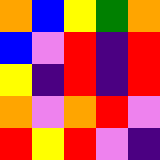[["orange", "blue", "yellow", "green", "orange"], ["blue", "violet", "red", "indigo", "red"], ["yellow", "indigo", "red", "indigo", "red"], ["orange", "violet", "orange", "red", "violet"], ["red", "yellow", "red", "violet", "indigo"]]